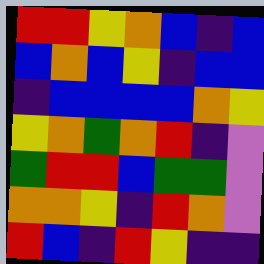[["red", "red", "yellow", "orange", "blue", "indigo", "blue"], ["blue", "orange", "blue", "yellow", "indigo", "blue", "blue"], ["indigo", "blue", "blue", "blue", "blue", "orange", "yellow"], ["yellow", "orange", "green", "orange", "red", "indigo", "violet"], ["green", "red", "red", "blue", "green", "green", "violet"], ["orange", "orange", "yellow", "indigo", "red", "orange", "violet"], ["red", "blue", "indigo", "red", "yellow", "indigo", "indigo"]]